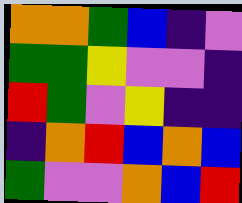[["orange", "orange", "green", "blue", "indigo", "violet"], ["green", "green", "yellow", "violet", "violet", "indigo"], ["red", "green", "violet", "yellow", "indigo", "indigo"], ["indigo", "orange", "red", "blue", "orange", "blue"], ["green", "violet", "violet", "orange", "blue", "red"]]